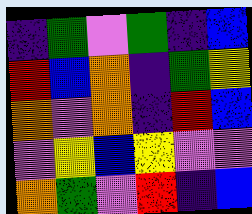[["indigo", "green", "violet", "green", "indigo", "blue"], ["red", "blue", "orange", "indigo", "green", "yellow"], ["orange", "violet", "orange", "indigo", "red", "blue"], ["violet", "yellow", "blue", "yellow", "violet", "violet"], ["orange", "green", "violet", "red", "indigo", "blue"]]